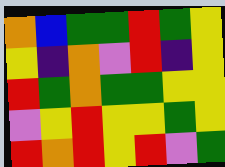[["orange", "blue", "green", "green", "red", "green", "yellow"], ["yellow", "indigo", "orange", "violet", "red", "indigo", "yellow"], ["red", "green", "orange", "green", "green", "yellow", "yellow"], ["violet", "yellow", "red", "yellow", "yellow", "green", "yellow"], ["red", "orange", "red", "yellow", "red", "violet", "green"]]